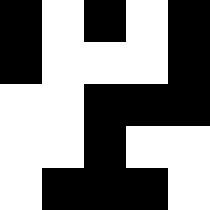[["black", "white", "black", "white", "black"], ["black", "white", "white", "white", "black"], ["white", "white", "black", "black", "black"], ["white", "white", "black", "white", "white"], ["white", "black", "black", "black", "white"]]